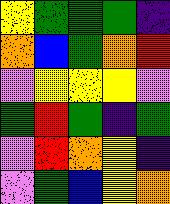[["yellow", "green", "green", "green", "indigo"], ["orange", "blue", "green", "orange", "red"], ["violet", "yellow", "yellow", "yellow", "violet"], ["green", "red", "green", "indigo", "green"], ["violet", "red", "orange", "yellow", "indigo"], ["violet", "green", "blue", "yellow", "orange"]]